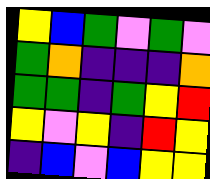[["yellow", "blue", "green", "violet", "green", "violet"], ["green", "orange", "indigo", "indigo", "indigo", "orange"], ["green", "green", "indigo", "green", "yellow", "red"], ["yellow", "violet", "yellow", "indigo", "red", "yellow"], ["indigo", "blue", "violet", "blue", "yellow", "yellow"]]